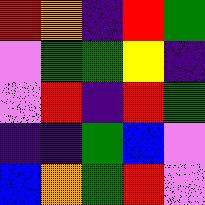[["red", "orange", "indigo", "red", "green"], ["violet", "green", "green", "yellow", "indigo"], ["violet", "red", "indigo", "red", "green"], ["indigo", "indigo", "green", "blue", "violet"], ["blue", "orange", "green", "red", "violet"]]